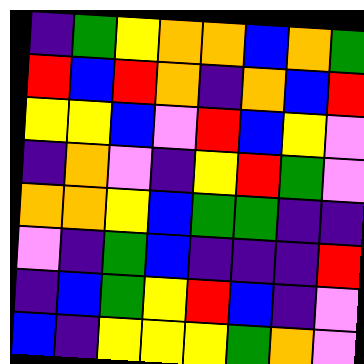[["indigo", "green", "yellow", "orange", "orange", "blue", "orange", "green"], ["red", "blue", "red", "orange", "indigo", "orange", "blue", "red"], ["yellow", "yellow", "blue", "violet", "red", "blue", "yellow", "violet"], ["indigo", "orange", "violet", "indigo", "yellow", "red", "green", "violet"], ["orange", "orange", "yellow", "blue", "green", "green", "indigo", "indigo"], ["violet", "indigo", "green", "blue", "indigo", "indigo", "indigo", "red"], ["indigo", "blue", "green", "yellow", "red", "blue", "indigo", "violet"], ["blue", "indigo", "yellow", "yellow", "yellow", "green", "orange", "violet"]]